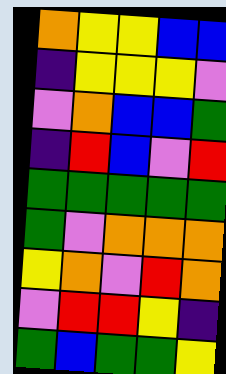[["orange", "yellow", "yellow", "blue", "blue"], ["indigo", "yellow", "yellow", "yellow", "violet"], ["violet", "orange", "blue", "blue", "green"], ["indigo", "red", "blue", "violet", "red"], ["green", "green", "green", "green", "green"], ["green", "violet", "orange", "orange", "orange"], ["yellow", "orange", "violet", "red", "orange"], ["violet", "red", "red", "yellow", "indigo"], ["green", "blue", "green", "green", "yellow"]]